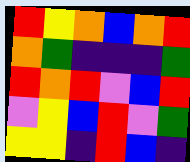[["red", "yellow", "orange", "blue", "orange", "red"], ["orange", "green", "indigo", "indigo", "indigo", "green"], ["red", "orange", "red", "violet", "blue", "red"], ["violet", "yellow", "blue", "red", "violet", "green"], ["yellow", "yellow", "indigo", "red", "blue", "indigo"]]